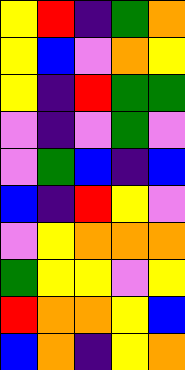[["yellow", "red", "indigo", "green", "orange"], ["yellow", "blue", "violet", "orange", "yellow"], ["yellow", "indigo", "red", "green", "green"], ["violet", "indigo", "violet", "green", "violet"], ["violet", "green", "blue", "indigo", "blue"], ["blue", "indigo", "red", "yellow", "violet"], ["violet", "yellow", "orange", "orange", "orange"], ["green", "yellow", "yellow", "violet", "yellow"], ["red", "orange", "orange", "yellow", "blue"], ["blue", "orange", "indigo", "yellow", "orange"]]